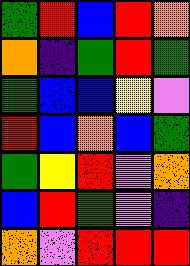[["green", "red", "blue", "red", "orange"], ["orange", "indigo", "green", "red", "green"], ["green", "blue", "blue", "yellow", "violet"], ["red", "blue", "orange", "blue", "green"], ["green", "yellow", "red", "violet", "orange"], ["blue", "red", "green", "violet", "indigo"], ["orange", "violet", "red", "red", "red"]]